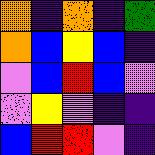[["orange", "indigo", "orange", "indigo", "green"], ["orange", "blue", "yellow", "blue", "indigo"], ["violet", "blue", "red", "blue", "violet"], ["violet", "yellow", "violet", "indigo", "indigo"], ["blue", "red", "red", "violet", "indigo"]]